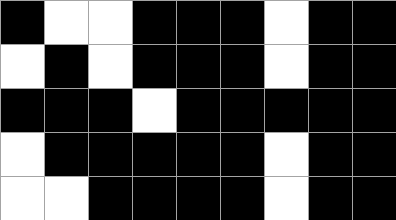[["black", "white", "white", "black", "black", "black", "white", "black", "black"], ["white", "black", "white", "black", "black", "black", "white", "black", "black"], ["black", "black", "black", "white", "black", "black", "black", "black", "black"], ["white", "black", "black", "black", "black", "black", "white", "black", "black"], ["white", "white", "black", "black", "black", "black", "white", "black", "black"]]